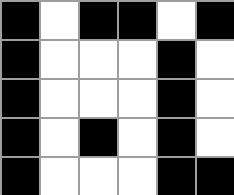[["black", "white", "black", "black", "white", "black"], ["black", "white", "white", "white", "black", "white"], ["black", "white", "white", "white", "black", "white"], ["black", "white", "black", "white", "black", "white"], ["black", "white", "white", "white", "black", "black"]]